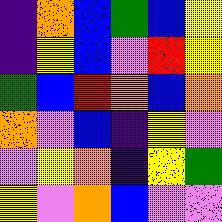[["indigo", "orange", "blue", "green", "blue", "yellow"], ["indigo", "yellow", "blue", "violet", "red", "yellow"], ["green", "blue", "red", "orange", "blue", "orange"], ["orange", "violet", "blue", "indigo", "yellow", "violet"], ["violet", "yellow", "orange", "indigo", "yellow", "green"], ["yellow", "violet", "orange", "blue", "violet", "violet"]]